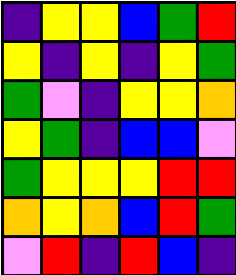[["indigo", "yellow", "yellow", "blue", "green", "red"], ["yellow", "indigo", "yellow", "indigo", "yellow", "green"], ["green", "violet", "indigo", "yellow", "yellow", "orange"], ["yellow", "green", "indigo", "blue", "blue", "violet"], ["green", "yellow", "yellow", "yellow", "red", "red"], ["orange", "yellow", "orange", "blue", "red", "green"], ["violet", "red", "indigo", "red", "blue", "indigo"]]